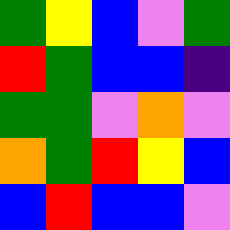[["green", "yellow", "blue", "violet", "green"], ["red", "green", "blue", "blue", "indigo"], ["green", "green", "violet", "orange", "violet"], ["orange", "green", "red", "yellow", "blue"], ["blue", "red", "blue", "blue", "violet"]]